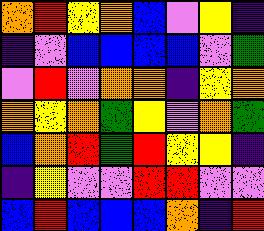[["orange", "red", "yellow", "orange", "blue", "violet", "yellow", "indigo"], ["indigo", "violet", "blue", "blue", "blue", "blue", "violet", "green"], ["violet", "red", "violet", "orange", "orange", "indigo", "yellow", "orange"], ["orange", "yellow", "orange", "green", "yellow", "violet", "orange", "green"], ["blue", "orange", "red", "green", "red", "yellow", "yellow", "indigo"], ["indigo", "yellow", "violet", "violet", "red", "red", "violet", "violet"], ["blue", "red", "blue", "blue", "blue", "orange", "indigo", "red"]]